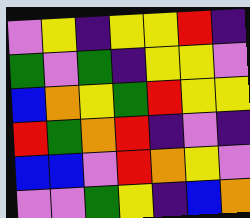[["violet", "yellow", "indigo", "yellow", "yellow", "red", "indigo"], ["green", "violet", "green", "indigo", "yellow", "yellow", "violet"], ["blue", "orange", "yellow", "green", "red", "yellow", "yellow"], ["red", "green", "orange", "red", "indigo", "violet", "indigo"], ["blue", "blue", "violet", "red", "orange", "yellow", "violet"], ["violet", "violet", "green", "yellow", "indigo", "blue", "orange"]]